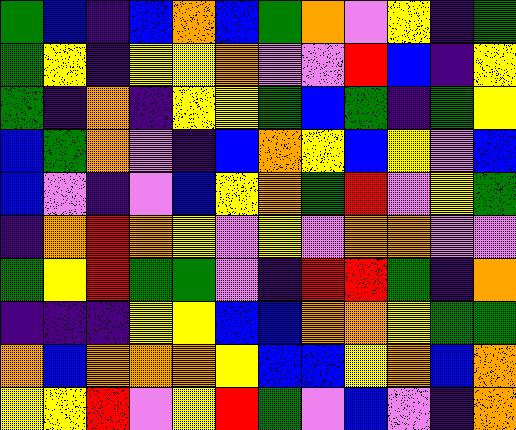[["green", "blue", "indigo", "blue", "orange", "blue", "green", "orange", "violet", "yellow", "indigo", "green"], ["green", "yellow", "indigo", "yellow", "yellow", "orange", "violet", "violet", "red", "blue", "indigo", "yellow"], ["green", "indigo", "orange", "indigo", "yellow", "yellow", "green", "blue", "green", "indigo", "green", "yellow"], ["blue", "green", "orange", "violet", "indigo", "blue", "orange", "yellow", "blue", "yellow", "violet", "blue"], ["blue", "violet", "indigo", "violet", "blue", "yellow", "orange", "green", "red", "violet", "yellow", "green"], ["indigo", "orange", "red", "orange", "yellow", "violet", "yellow", "violet", "orange", "orange", "violet", "violet"], ["green", "yellow", "red", "green", "green", "violet", "indigo", "red", "red", "green", "indigo", "orange"], ["indigo", "indigo", "indigo", "yellow", "yellow", "blue", "blue", "orange", "orange", "yellow", "green", "green"], ["orange", "blue", "orange", "orange", "orange", "yellow", "blue", "blue", "yellow", "orange", "blue", "orange"], ["yellow", "yellow", "red", "violet", "yellow", "red", "green", "violet", "blue", "violet", "indigo", "orange"]]